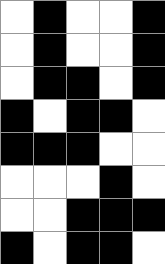[["white", "black", "white", "white", "black"], ["white", "black", "white", "white", "black"], ["white", "black", "black", "white", "black"], ["black", "white", "black", "black", "white"], ["black", "black", "black", "white", "white"], ["white", "white", "white", "black", "white"], ["white", "white", "black", "black", "black"], ["black", "white", "black", "black", "white"]]